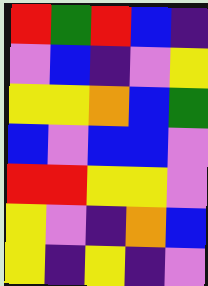[["red", "green", "red", "blue", "indigo"], ["violet", "blue", "indigo", "violet", "yellow"], ["yellow", "yellow", "orange", "blue", "green"], ["blue", "violet", "blue", "blue", "violet"], ["red", "red", "yellow", "yellow", "violet"], ["yellow", "violet", "indigo", "orange", "blue"], ["yellow", "indigo", "yellow", "indigo", "violet"]]